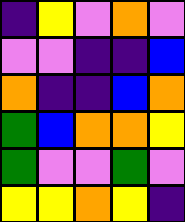[["indigo", "yellow", "violet", "orange", "violet"], ["violet", "violet", "indigo", "indigo", "blue"], ["orange", "indigo", "indigo", "blue", "orange"], ["green", "blue", "orange", "orange", "yellow"], ["green", "violet", "violet", "green", "violet"], ["yellow", "yellow", "orange", "yellow", "indigo"]]